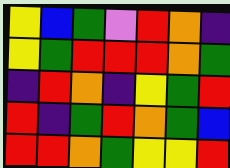[["yellow", "blue", "green", "violet", "red", "orange", "indigo"], ["yellow", "green", "red", "red", "red", "orange", "green"], ["indigo", "red", "orange", "indigo", "yellow", "green", "red"], ["red", "indigo", "green", "red", "orange", "green", "blue"], ["red", "red", "orange", "green", "yellow", "yellow", "red"]]